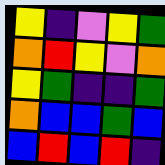[["yellow", "indigo", "violet", "yellow", "green"], ["orange", "red", "yellow", "violet", "orange"], ["yellow", "green", "indigo", "indigo", "green"], ["orange", "blue", "blue", "green", "blue"], ["blue", "red", "blue", "red", "indigo"]]